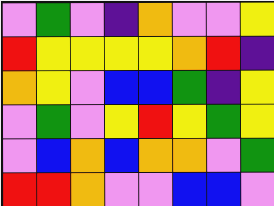[["violet", "green", "violet", "indigo", "orange", "violet", "violet", "yellow"], ["red", "yellow", "yellow", "yellow", "yellow", "orange", "red", "indigo"], ["orange", "yellow", "violet", "blue", "blue", "green", "indigo", "yellow"], ["violet", "green", "violet", "yellow", "red", "yellow", "green", "yellow"], ["violet", "blue", "orange", "blue", "orange", "orange", "violet", "green"], ["red", "red", "orange", "violet", "violet", "blue", "blue", "violet"]]